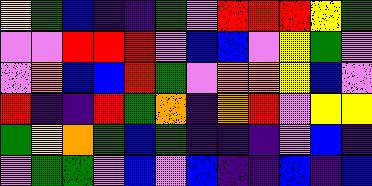[["yellow", "green", "blue", "indigo", "indigo", "green", "violet", "red", "red", "red", "yellow", "green"], ["violet", "violet", "red", "red", "red", "violet", "blue", "blue", "violet", "yellow", "green", "violet"], ["violet", "orange", "blue", "blue", "red", "green", "violet", "orange", "orange", "yellow", "blue", "violet"], ["red", "indigo", "indigo", "red", "green", "orange", "indigo", "orange", "red", "violet", "yellow", "yellow"], ["green", "yellow", "orange", "green", "blue", "green", "indigo", "indigo", "indigo", "violet", "blue", "indigo"], ["violet", "green", "green", "violet", "blue", "violet", "blue", "indigo", "indigo", "blue", "indigo", "blue"]]